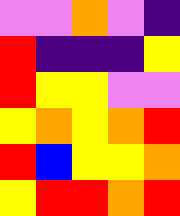[["violet", "violet", "orange", "violet", "indigo"], ["red", "indigo", "indigo", "indigo", "yellow"], ["red", "yellow", "yellow", "violet", "violet"], ["yellow", "orange", "yellow", "orange", "red"], ["red", "blue", "yellow", "yellow", "orange"], ["yellow", "red", "red", "orange", "red"]]